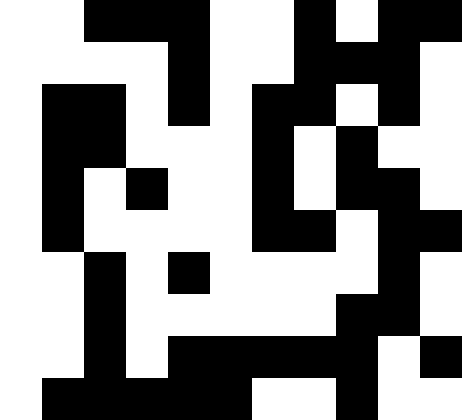[["white", "white", "black", "black", "black", "white", "white", "black", "white", "black", "black"], ["white", "white", "white", "white", "black", "white", "white", "black", "black", "black", "white"], ["white", "black", "black", "white", "black", "white", "black", "black", "white", "black", "white"], ["white", "black", "black", "white", "white", "white", "black", "white", "black", "white", "white"], ["white", "black", "white", "black", "white", "white", "black", "white", "black", "black", "white"], ["white", "black", "white", "white", "white", "white", "black", "black", "white", "black", "black"], ["white", "white", "black", "white", "black", "white", "white", "white", "white", "black", "white"], ["white", "white", "black", "white", "white", "white", "white", "white", "black", "black", "white"], ["white", "white", "black", "white", "black", "black", "black", "black", "black", "white", "black"], ["white", "black", "black", "black", "black", "black", "white", "white", "black", "white", "white"]]